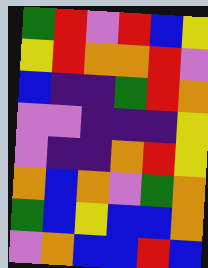[["green", "red", "violet", "red", "blue", "yellow"], ["yellow", "red", "orange", "orange", "red", "violet"], ["blue", "indigo", "indigo", "green", "red", "orange"], ["violet", "violet", "indigo", "indigo", "indigo", "yellow"], ["violet", "indigo", "indigo", "orange", "red", "yellow"], ["orange", "blue", "orange", "violet", "green", "orange"], ["green", "blue", "yellow", "blue", "blue", "orange"], ["violet", "orange", "blue", "blue", "red", "blue"]]